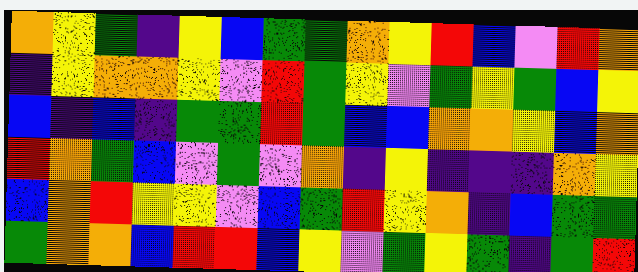[["orange", "yellow", "green", "indigo", "yellow", "blue", "green", "green", "orange", "yellow", "red", "blue", "violet", "red", "orange"], ["indigo", "yellow", "orange", "orange", "yellow", "violet", "red", "green", "yellow", "violet", "green", "yellow", "green", "blue", "yellow"], ["blue", "indigo", "blue", "indigo", "green", "green", "red", "green", "blue", "blue", "orange", "orange", "yellow", "blue", "orange"], ["red", "orange", "green", "blue", "violet", "green", "violet", "orange", "indigo", "yellow", "indigo", "indigo", "indigo", "orange", "yellow"], ["blue", "orange", "red", "yellow", "yellow", "violet", "blue", "green", "red", "yellow", "orange", "indigo", "blue", "green", "green"], ["green", "orange", "orange", "blue", "red", "red", "blue", "yellow", "violet", "green", "yellow", "green", "indigo", "green", "red"]]